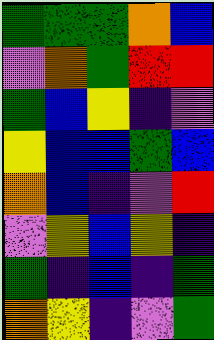[["green", "green", "green", "orange", "blue"], ["violet", "orange", "green", "red", "red"], ["green", "blue", "yellow", "indigo", "violet"], ["yellow", "blue", "blue", "green", "blue"], ["orange", "blue", "indigo", "violet", "red"], ["violet", "yellow", "blue", "yellow", "indigo"], ["green", "indigo", "blue", "indigo", "green"], ["orange", "yellow", "indigo", "violet", "green"]]